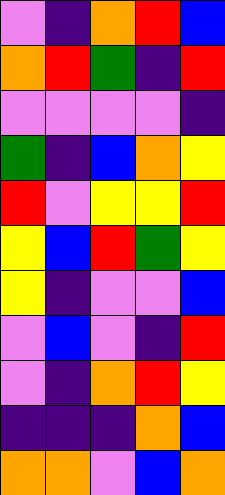[["violet", "indigo", "orange", "red", "blue"], ["orange", "red", "green", "indigo", "red"], ["violet", "violet", "violet", "violet", "indigo"], ["green", "indigo", "blue", "orange", "yellow"], ["red", "violet", "yellow", "yellow", "red"], ["yellow", "blue", "red", "green", "yellow"], ["yellow", "indigo", "violet", "violet", "blue"], ["violet", "blue", "violet", "indigo", "red"], ["violet", "indigo", "orange", "red", "yellow"], ["indigo", "indigo", "indigo", "orange", "blue"], ["orange", "orange", "violet", "blue", "orange"]]